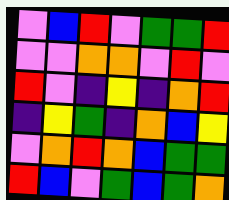[["violet", "blue", "red", "violet", "green", "green", "red"], ["violet", "violet", "orange", "orange", "violet", "red", "violet"], ["red", "violet", "indigo", "yellow", "indigo", "orange", "red"], ["indigo", "yellow", "green", "indigo", "orange", "blue", "yellow"], ["violet", "orange", "red", "orange", "blue", "green", "green"], ["red", "blue", "violet", "green", "blue", "green", "orange"]]